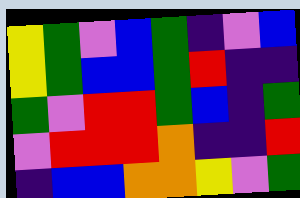[["yellow", "green", "violet", "blue", "green", "indigo", "violet", "blue"], ["yellow", "green", "blue", "blue", "green", "red", "indigo", "indigo"], ["green", "violet", "red", "red", "green", "blue", "indigo", "green"], ["violet", "red", "red", "red", "orange", "indigo", "indigo", "red"], ["indigo", "blue", "blue", "orange", "orange", "yellow", "violet", "green"]]